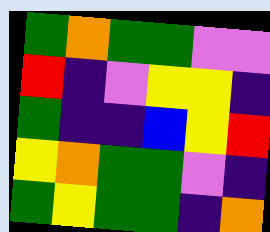[["green", "orange", "green", "green", "violet", "violet"], ["red", "indigo", "violet", "yellow", "yellow", "indigo"], ["green", "indigo", "indigo", "blue", "yellow", "red"], ["yellow", "orange", "green", "green", "violet", "indigo"], ["green", "yellow", "green", "green", "indigo", "orange"]]